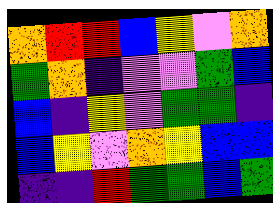[["orange", "red", "red", "blue", "yellow", "violet", "orange"], ["green", "orange", "indigo", "violet", "violet", "green", "blue"], ["blue", "indigo", "yellow", "violet", "green", "green", "indigo"], ["blue", "yellow", "violet", "orange", "yellow", "blue", "blue"], ["indigo", "indigo", "red", "green", "green", "blue", "green"]]